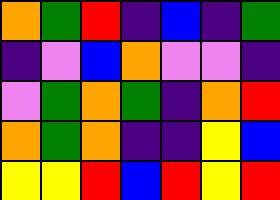[["orange", "green", "red", "indigo", "blue", "indigo", "green"], ["indigo", "violet", "blue", "orange", "violet", "violet", "indigo"], ["violet", "green", "orange", "green", "indigo", "orange", "red"], ["orange", "green", "orange", "indigo", "indigo", "yellow", "blue"], ["yellow", "yellow", "red", "blue", "red", "yellow", "red"]]